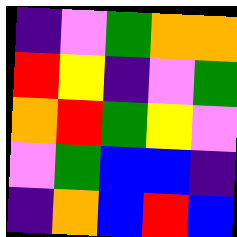[["indigo", "violet", "green", "orange", "orange"], ["red", "yellow", "indigo", "violet", "green"], ["orange", "red", "green", "yellow", "violet"], ["violet", "green", "blue", "blue", "indigo"], ["indigo", "orange", "blue", "red", "blue"]]